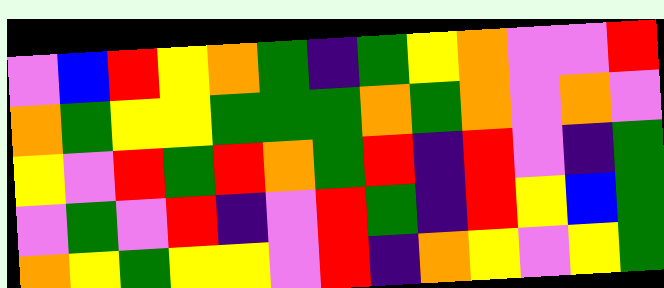[["violet", "blue", "red", "yellow", "orange", "green", "indigo", "green", "yellow", "orange", "violet", "violet", "red"], ["orange", "green", "yellow", "yellow", "green", "green", "green", "orange", "green", "orange", "violet", "orange", "violet"], ["yellow", "violet", "red", "green", "red", "orange", "green", "red", "indigo", "red", "violet", "indigo", "green"], ["violet", "green", "violet", "red", "indigo", "violet", "red", "green", "indigo", "red", "yellow", "blue", "green"], ["orange", "yellow", "green", "yellow", "yellow", "violet", "red", "indigo", "orange", "yellow", "violet", "yellow", "green"]]